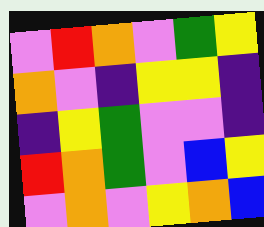[["violet", "red", "orange", "violet", "green", "yellow"], ["orange", "violet", "indigo", "yellow", "yellow", "indigo"], ["indigo", "yellow", "green", "violet", "violet", "indigo"], ["red", "orange", "green", "violet", "blue", "yellow"], ["violet", "orange", "violet", "yellow", "orange", "blue"]]